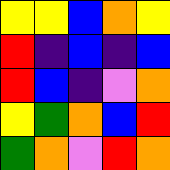[["yellow", "yellow", "blue", "orange", "yellow"], ["red", "indigo", "blue", "indigo", "blue"], ["red", "blue", "indigo", "violet", "orange"], ["yellow", "green", "orange", "blue", "red"], ["green", "orange", "violet", "red", "orange"]]